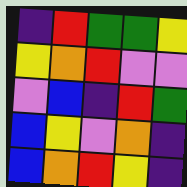[["indigo", "red", "green", "green", "yellow"], ["yellow", "orange", "red", "violet", "violet"], ["violet", "blue", "indigo", "red", "green"], ["blue", "yellow", "violet", "orange", "indigo"], ["blue", "orange", "red", "yellow", "indigo"]]